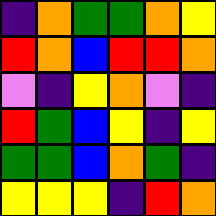[["indigo", "orange", "green", "green", "orange", "yellow"], ["red", "orange", "blue", "red", "red", "orange"], ["violet", "indigo", "yellow", "orange", "violet", "indigo"], ["red", "green", "blue", "yellow", "indigo", "yellow"], ["green", "green", "blue", "orange", "green", "indigo"], ["yellow", "yellow", "yellow", "indigo", "red", "orange"]]